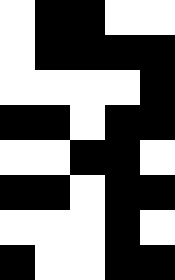[["white", "black", "black", "white", "white"], ["white", "black", "black", "black", "black"], ["white", "white", "white", "white", "black"], ["black", "black", "white", "black", "black"], ["white", "white", "black", "black", "white"], ["black", "black", "white", "black", "black"], ["white", "white", "white", "black", "white"], ["black", "white", "white", "black", "black"]]